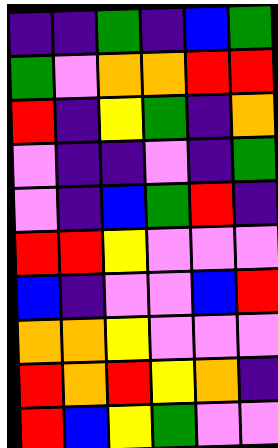[["indigo", "indigo", "green", "indigo", "blue", "green"], ["green", "violet", "orange", "orange", "red", "red"], ["red", "indigo", "yellow", "green", "indigo", "orange"], ["violet", "indigo", "indigo", "violet", "indigo", "green"], ["violet", "indigo", "blue", "green", "red", "indigo"], ["red", "red", "yellow", "violet", "violet", "violet"], ["blue", "indigo", "violet", "violet", "blue", "red"], ["orange", "orange", "yellow", "violet", "violet", "violet"], ["red", "orange", "red", "yellow", "orange", "indigo"], ["red", "blue", "yellow", "green", "violet", "violet"]]